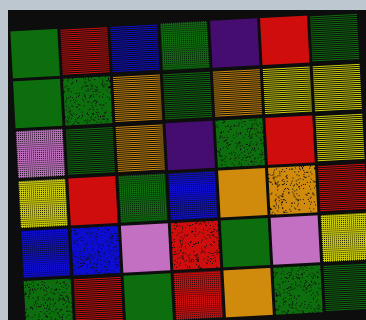[["green", "red", "blue", "green", "indigo", "red", "green"], ["green", "green", "orange", "green", "orange", "yellow", "yellow"], ["violet", "green", "orange", "indigo", "green", "red", "yellow"], ["yellow", "red", "green", "blue", "orange", "orange", "red"], ["blue", "blue", "violet", "red", "green", "violet", "yellow"], ["green", "red", "green", "red", "orange", "green", "green"]]